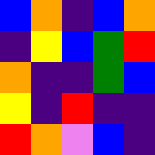[["blue", "orange", "indigo", "blue", "orange"], ["indigo", "yellow", "blue", "green", "red"], ["orange", "indigo", "indigo", "green", "blue"], ["yellow", "indigo", "red", "indigo", "indigo"], ["red", "orange", "violet", "blue", "indigo"]]